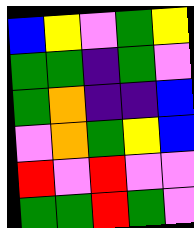[["blue", "yellow", "violet", "green", "yellow"], ["green", "green", "indigo", "green", "violet"], ["green", "orange", "indigo", "indigo", "blue"], ["violet", "orange", "green", "yellow", "blue"], ["red", "violet", "red", "violet", "violet"], ["green", "green", "red", "green", "violet"]]